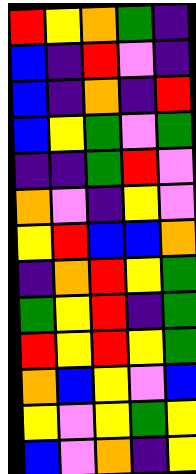[["red", "yellow", "orange", "green", "indigo"], ["blue", "indigo", "red", "violet", "indigo"], ["blue", "indigo", "orange", "indigo", "red"], ["blue", "yellow", "green", "violet", "green"], ["indigo", "indigo", "green", "red", "violet"], ["orange", "violet", "indigo", "yellow", "violet"], ["yellow", "red", "blue", "blue", "orange"], ["indigo", "orange", "red", "yellow", "green"], ["green", "yellow", "red", "indigo", "green"], ["red", "yellow", "red", "yellow", "green"], ["orange", "blue", "yellow", "violet", "blue"], ["yellow", "violet", "yellow", "green", "yellow"], ["blue", "violet", "orange", "indigo", "yellow"]]